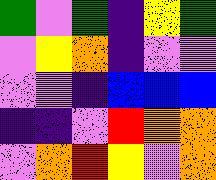[["green", "violet", "green", "indigo", "yellow", "green"], ["violet", "yellow", "orange", "indigo", "violet", "violet"], ["violet", "violet", "indigo", "blue", "blue", "blue"], ["indigo", "indigo", "violet", "red", "orange", "orange"], ["violet", "orange", "red", "yellow", "violet", "orange"]]